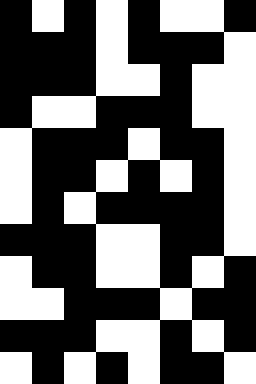[["black", "white", "black", "white", "black", "white", "white", "black"], ["black", "black", "black", "white", "black", "black", "black", "white"], ["black", "black", "black", "white", "white", "black", "white", "white"], ["black", "white", "white", "black", "black", "black", "white", "white"], ["white", "black", "black", "black", "white", "black", "black", "white"], ["white", "black", "black", "white", "black", "white", "black", "white"], ["white", "black", "white", "black", "black", "black", "black", "white"], ["black", "black", "black", "white", "white", "black", "black", "white"], ["white", "black", "black", "white", "white", "black", "white", "black"], ["white", "white", "black", "black", "black", "white", "black", "black"], ["black", "black", "black", "white", "white", "black", "white", "black"], ["white", "black", "white", "black", "white", "black", "black", "white"]]